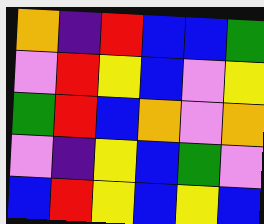[["orange", "indigo", "red", "blue", "blue", "green"], ["violet", "red", "yellow", "blue", "violet", "yellow"], ["green", "red", "blue", "orange", "violet", "orange"], ["violet", "indigo", "yellow", "blue", "green", "violet"], ["blue", "red", "yellow", "blue", "yellow", "blue"]]